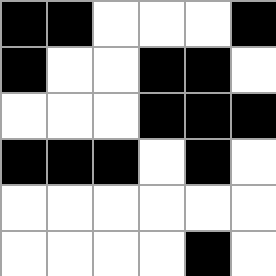[["black", "black", "white", "white", "white", "black"], ["black", "white", "white", "black", "black", "white"], ["white", "white", "white", "black", "black", "black"], ["black", "black", "black", "white", "black", "white"], ["white", "white", "white", "white", "white", "white"], ["white", "white", "white", "white", "black", "white"]]